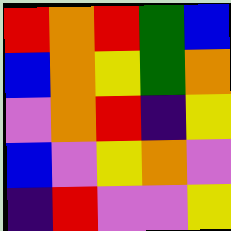[["red", "orange", "red", "green", "blue"], ["blue", "orange", "yellow", "green", "orange"], ["violet", "orange", "red", "indigo", "yellow"], ["blue", "violet", "yellow", "orange", "violet"], ["indigo", "red", "violet", "violet", "yellow"]]